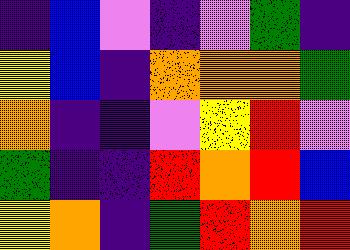[["indigo", "blue", "violet", "indigo", "violet", "green", "indigo"], ["yellow", "blue", "indigo", "orange", "orange", "orange", "green"], ["orange", "indigo", "indigo", "violet", "yellow", "red", "violet"], ["green", "indigo", "indigo", "red", "orange", "red", "blue"], ["yellow", "orange", "indigo", "green", "red", "orange", "red"]]